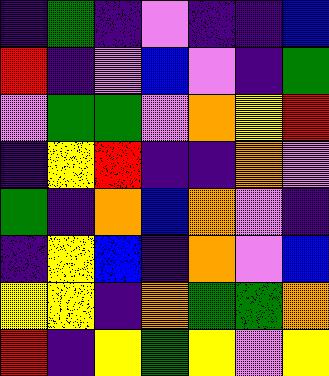[["indigo", "green", "indigo", "violet", "indigo", "indigo", "blue"], ["red", "indigo", "violet", "blue", "violet", "indigo", "green"], ["violet", "green", "green", "violet", "orange", "yellow", "red"], ["indigo", "yellow", "red", "indigo", "indigo", "orange", "violet"], ["green", "indigo", "orange", "blue", "orange", "violet", "indigo"], ["indigo", "yellow", "blue", "indigo", "orange", "violet", "blue"], ["yellow", "yellow", "indigo", "orange", "green", "green", "orange"], ["red", "indigo", "yellow", "green", "yellow", "violet", "yellow"]]